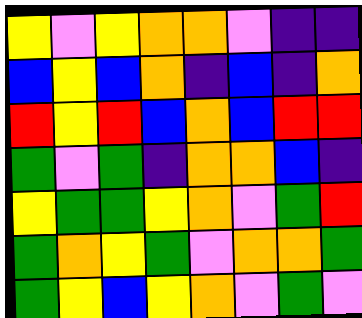[["yellow", "violet", "yellow", "orange", "orange", "violet", "indigo", "indigo"], ["blue", "yellow", "blue", "orange", "indigo", "blue", "indigo", "orange"], ["red", "yellow", "red", "blue", "orange", "blue", "red", "red"], ["green", "violet", "green", "indigo", "orange", "orange", "blue", "indigo"], ["yellow", "green", "green", "yellow", "orange", "violet", "green", "red"], ["green", "orange", "yellow", "green", "violet", "orange", "orange", "green"], ["green", "yellow", "blue", "yellow", "orange", "violet", "green", "violet"]]